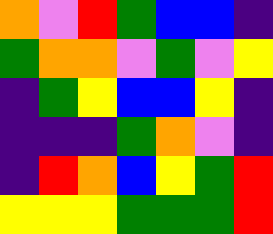[["orange", "violet", "red", "green", "blue", "blue", "indigo"], ["green", "orange", "orange", "violet", "green", "violet", "yellow"], ["indigo", "green", "yellow", "blue", "blue", "yellow", "indigo"], ["indigo", "indigo", "indigo", "green", "orange", "violet", "indigo"], ["indigo", "red", "orange", "blue", "yellow", "green", "red"], ["yellow", "yellow", "yellow", "green", "green", "green", "red"]]